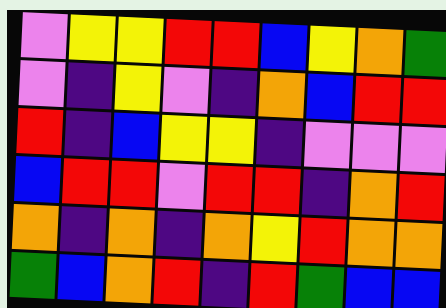[["violet", "yellow", "yellow", "red", "red", "blue", "yellow", "orange", "green"], ["violet", "indigo", "yellow", "violet", "indigo", "orange", "blue", "red", "red"], ["red", "indigo", "blue", "yellow", "yellow", "indigo", "violet", "violet", "violet"], ["blue", "red", "red", "violet", "red", "red", "indigo", "orange", "red"], ["orange", "indigo", "orange", "indigo", "orange", "yellow", "red", "orange", "orange"], ["green", "blue", "orange", "red", "indigo", "red", "green", "blue", "blue"]]